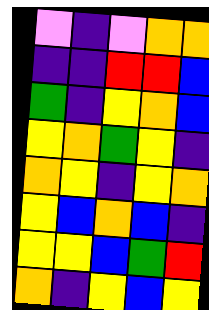[["violet", "indigo", "violet", "orange", "orange"], ["indigo", "indigo", "red", "red", "blue"], ["green", "indigo", "yellow", "orange", "blue"], ["yellow", "orange", "green", "yellow", "indigo"], ["orange", "yellow", "indigo", "yellow", "orange"], ["yellow", "blue", "orange", "blue", "indigo"], ["yellow", "yellow", "blue", "green", "red"], ["orange", "indigo", "yellow", "blue", "yellow"]]